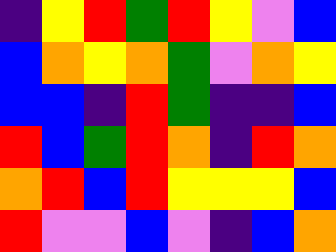[["indigo", "yellow", "red", "green", "red", "yellow", "violet", "blue"], ["blue", "orange", "yellow", "orange", "green", "violet", "orange", "yellow"], ["blue", "blue", "indigo", "red", "green", "indigo", "indigo", "blue"], ["red", "blue", "green", "red", "orange", "indigo", "red", "orange"], ["orange", "red", "blue", "red", "yellow", "yellow", "yellow", "blue"], ["red", "violet", "violet", "blue", "violet", "indigo", "blue", "orange"]]